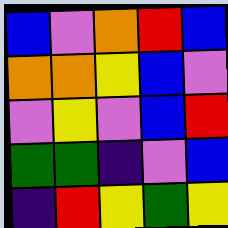[["blue", "violet", "orange", "red", "blue"], ["orange", "orange", "yellow", "blue", "violet"], ["violet", "yellow", "violet", "blue", "red"], ["green", "green", "indigo", "violet", "blue"], ["indigo", "red", "yellow", "green", "yellow"]]